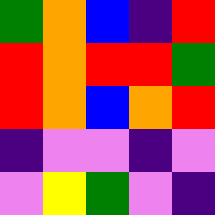[["green", "orange", "blue", "indigo", "red"], ["red", "orange", "red", "red", "green"], ["red", "orange", "blue", "orange", "red"], ["indigo", "violet", "violet", "indigo", "violet"], ["violet", "yellow", "green", "violet", "indigo"]]